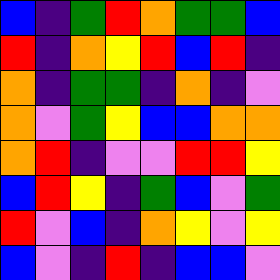[["blue", "indigo", "green", "red", "orange", "green", "green", "blue"], ["red", "indigo", "orange", "yellow", "red", "blue", "red", "indigo"], ["orange", "indigo", "green", "green", "indigo", "orange", "indigo", "violet"], ["orange", "violet", "green", "yellow", "blue", "blue", "orange", "orange"], ["orange", "red", "indigo", "violet", "violet", "red", "red", "yellow"], ["blue", "red", "yellow", "indigo", "green", "blue", "violet", "green"], ["red", "violet", "blue", "indigo", "orange", "yellow", "violet", "yellow"], ["blue", "violet", "indigo", "red", "indigo", "blue", "blue", "violet"]]